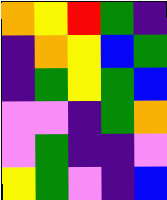[["orange", "yellow", "red", "green", "indigo"], ["indigo", "orange", "yellow", "blue", "green"], ["indigo", "green", "yellow", "green", "blue"], ["violet", "violet", "indigo", "green", "orange"], ["violet", "green", "indigo", "indigo", "violet"], ["yellow", "green", "violet", "indigo", "blue"]]